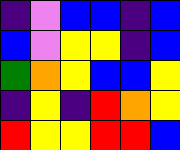[["indigo", "violet", "blue", "blue", "indigo", "blue"], ["blue", "violet", "yellow", "yellow", "indigo", "blue"], ["green", "orange", "yellow", "blue", "blue", "yellow"], ["indigo", "yellow", "indigo", "red", "orange", "yellow"], ["red", "yellow", "yellow", "red", "red", "blue"]]